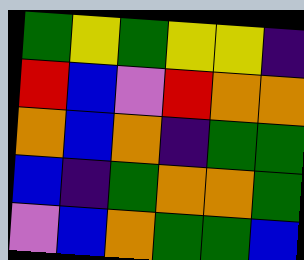[["green", "yellow", "green", "yellow", "yellow", "indigo"], ["red", "blue", "violet", "red", "orange", "orange"], ["orange", "blue", "orange", "indigo", "green", "green"], ["blue", "indigo", "green", "orange", "orange", "green"], ["violet", "blue", "orange", "green", "green", "blue"]]